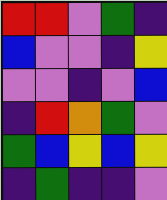[["red", "red", "violet", "green", "indigo"], ["blue", "violet", "violet", "indigo", "yellow"], ["violet", "violet", "indigo", "violet", "blue"], ["indigo", "red", "orange", "green", "violet"], ["green", "blue", "yellow", "blue", "yellow"], ["indigo", "green", "indigo", "indigo", "violet"]]